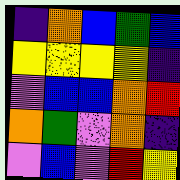[["indigo", "orange", "blue", "green", "blue"], ["yellow", "yellow", "yellow", "yellow", "indigo"], ["violet", "blue", "blue", "orange", "red"], ["orange", "green", "violet", "orange", "indigo"], ["violet", "blue", "violet", "red", "yellow"]]